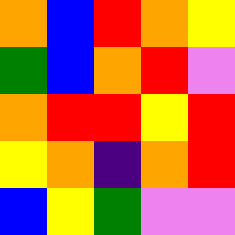[["orange", "blue", "red", "orange", "yellow"], ["green", "blue", "orange", "red", "violet"], ["orange", "red", "red", "yellow", "red"], ["yellow", "orange", "indigo", "orange", "red"], ["blue", "yellow", "green", "violet", "violet"]]